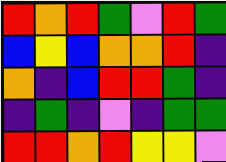[["red", "orange", "red", "green", "violet", "red", "green"], ["blue", "yellow", "blue", "orange", "orange", "red", "indigo"], ["orange", "indigo", "blue", "red", "red", "green", "indigo"], ["indigo", "green", "indigo", "violet", "indigo", "green", "green"], ["red", "red", "orange", "red", "yellow", "yellow", "violet"]]